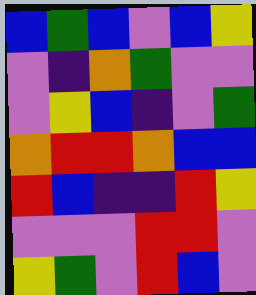[["blue", "green", "blue", "violet", "blue", "yellow"], ["violet", "indigo", "orange", "green", "violet", "violet"], ["violet", "yellow", "blue", "indigo", "violet", "green"], ["orange", "red", "red", "orange", "blue", "blue"], ["red", "blue", "indigo", "indigo", "red", "yellow"], ["violet", "violet", "violet", "red", "red", "violet"], ["yellow", "green", "violet", "red", "blue", "violet"]]